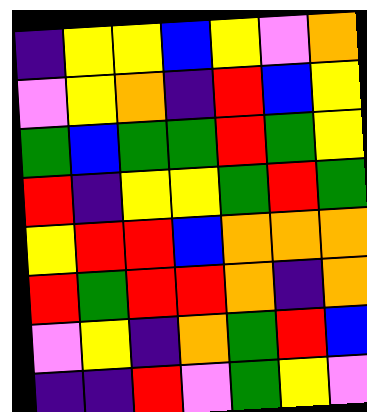[["indigo", "yellow", "yellow", "blue", "yellow", "violet", "orange"], ["violet", "yellow", "orange", "indigo", "red", "blue", "yellow"], ["green", "blue", "green", "green", "red", "green", "yellow"], ["red", "indigo", "yellow", "yellow", "green", "red", "green"], ["yellow", "red", "red", "blue", "orange", "orange", "orange"], ["red", "green", "red", "red", "orange", "indigo", "orange"], ["violet", "yellow", "indigo", "orange", "green", "red", "blue"], ["indigo", "indigo", "red", "violet", "green", "yellow", "violet"]]